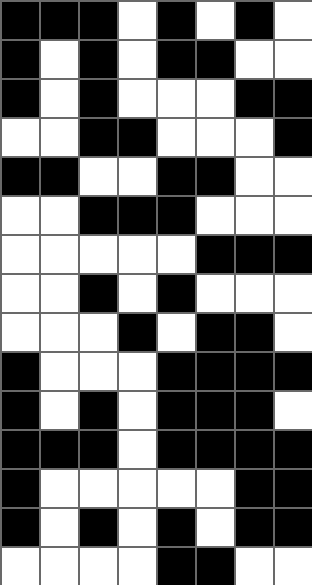[["black", "black", "black", "white", "black", "white", "black", "white"], ["black", "white", "black", "white", "black", "black", "white", "white"], ["black", "white", "black", "white", "white", "white", "black", "black"], ["white", "white", "black", "black", "white", "white", "white", "black"], ["black", "black", "white", "white", "black", "black", "white", "white"], ["white", "white", "black", "black", "black", "white", "white", "white"], ["white", "white", "white", "white", "white", "black", "black", "black"], ["white", "white", "black", "white", "black", "white", "white", "white"], ["white", "white", "white", "black", "white", "black", "black", "white"], ["black", "white", "white", "white", "black", "black", "black", "black"], ["black", "white", "black", "white", "black", "black", "black", "white"], ["black", "black", "black", "white", "black", "black", "black", "black"], ["black", "white", "white", "white", "white", "white", "black", "black"], ["black", "white", "black", "white", "black", "white", "black", "black"], ["white", "white", "white", "white", "black", "black", "white", "white"]]